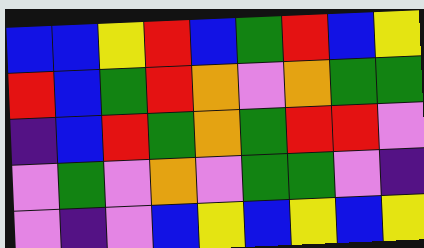[["blue", "blue", "yellow", "red", "blue", "green", "red", "blue", "yellow"], ["red", "blue", "green", "red", "orange", "violet", "orange", "green", "green"], ["indigo", "blue", "red", "green", "orange", "green", "red", "red", "violet"], ["violet", "green", "violet", "orange", "violet", "green", "green", "violet", "indigo"], ["violet", "indigo", "violet", "blue", "yellow", "blue", "yellow", "blue", "yellow"]]